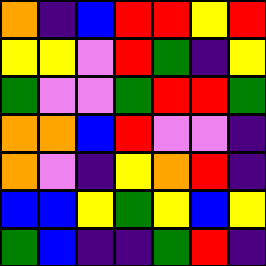[["orange", "indigo", "blue", "red", "red", "yellow", "red"], ["yellow", "yellow", "violet", "red", "green", "indigo", "yellow"], ["green", "violet", "violet", "green", "red", "red", "green"], ["orange", "orange", "blue", "red", "violet", "violet", "indigo"], ["orange", "violet", "indigo", "yellow", "orange", "red", "indigo"], ["blue", "blue", "yellow", "green", "yellow", "blue", "yellow"], ["green", "blue", "indigo", "indigo", "green", "red", "indigo"]]